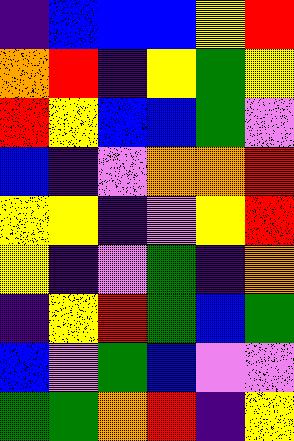[["indigo", "blue", "blue", "blue", "yellow", "red"], ["orange", "red", "indigo", "yellow", "green", "yellow"], ["red", "yellow", "blue", "blue", "green", "violet"], ["blue", "indigo", "violet", "orange", "orange", "red"], ["yellow", "yellow", "indigo", "violet", "yellow", "red"], ["yellow", "indigo", "violet", "green", "indigo", "orange"], ["indigo", "yellow", "red", "green", "blue", "green"], ["blue", "violet", "green", "blue", "violet", "violet"], ["green", "green", "orange", "red", "indigo", "yellow"]]